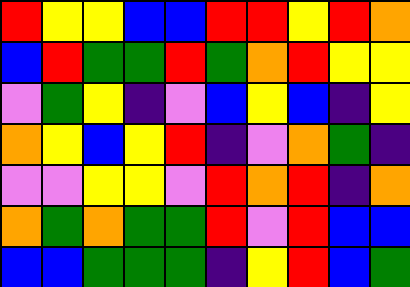[["red", "yellow", "yellow", "blue", "blue", "red", "red", "yellow", "red", "orange"], ["blue", "red", "green", "green", "red", "green", "orange", "red", "yellow", "yellow"], ["violet", "green", "yellow", "indigo", "violet", "blue", "yellow", "blue", "indigo", "yellow"], ["orange", "yellow", "blue", "yellow", "red", "indigo", "violet", "orange", "green", "indigo"], ["violet", "violet", "yellow", "yellow", "violet", "red", "orange", "red", "indigo", "orange"], ["orange", "green", "orange", "green", "green", "red", "violet", "red", "blue", "blue"], ["blue", "blue", "green", "green", "green", "indigo", "yellow", "red", "blue", "green"]]